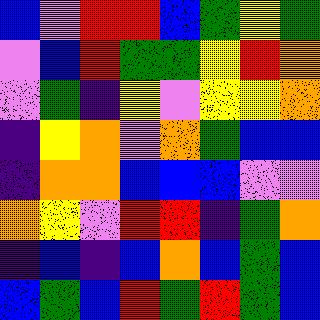[["blue", "violet", "red", "red", "blue", "green", "yellow", "green"], ["violet", "blue", "red", "green", "green", "yellow", "red", "orange"], ["violet", "green", "indigo", "yellow", "violet", "yellow", "yellow", "orange"], ["indigo", "yellow", "orange", "violet", "orange", "green", "blue", "blue"], ["indigo", "orange", "orange", "blue", "blue", "blue", "violet", "violet"], ["orange", "yellow", "violet", "red", "red", "indigo", "green", "orange"], ["indigo", "blue", "indigo", "blue", "orange", "blue", "green", "blue"], ["blue", "green", "blue", "red", "green", "red", "green", "blue"]]